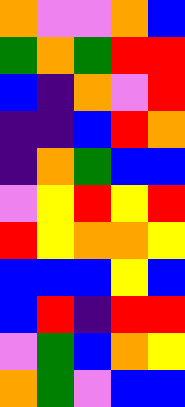[["orange", "violet", "violet", "orange", "blue"], ["green", "orange", "green", "red", "red"], ["blue", "indigo", "orange", "violet", "red"], ["indigo", "indigo", "blue", "red", "orange"], ["indigo", "orange", "green", "blue", "blue"], ["violet", "yellow", "red", "yellow", "red"], ["red", "yellow", "orange", "orange", "yellow"], ["blue", "blue", "blue", "yellow", "blue"], ["blue", "red", "indigo", "red", "red"], ["violet", "green", "blue", "orange", "yellow"], ["orange", "green", "violet", "blue", "blue"]]